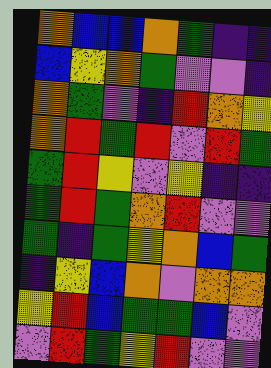[["orange", "blue", "blue", "orange", "green", "indigo", "indigo"], ["blue", "yellow", "orange", "green", "violet", "violet", "indigo"], ["orange", "green", "violet", "indigo", "red", "orange", "yellow"], ["orange", "red", "green", "red", "violet", "red", "green"], ["green", "red", "yellow", "violet", "yellow", "indigo", "indigo"], ["green", "red", "green", "orange", "red", "violet", "violet"], ["green", "indigo", "green", "yellow", "orange", "blue", "green"], ["indigo", "yellow", "blue", "orange", "violet", "orange", "orange"], ["yellow", "red", "blue", "green", "green", "blue", "violet"], ["violet", "red", "green", "yellow", "red", "violet", "violet"]]